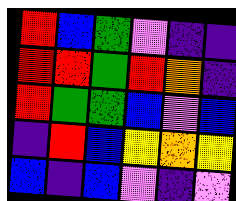[["red", "blue", "green", "violet", "indigo", "indigo"], ["red", "red", "green", "red", "orange", "indigo"], ["red", "green", "green", "blue", "violet", "blue"], ["indigo", "red", "blue", "yellow", "orange", "yellow"], ["blue", "indigo", "blue", "violet", "indigo", "violet"]]